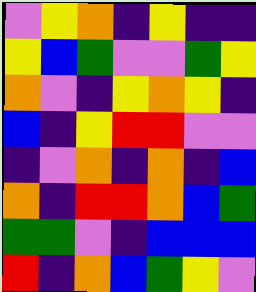[["violet", "yellow", "orange", "indigo", "yellow", "indigo", "indigo"], ["yellow", "blue", "green", "violet", "violet", "green", "yellow"], ["orange", "violet", "indigo", "yellow", "orange", "yellow", "indigo"], ["blue", "indigo", "yellow", "red", "red", "violet", "violet"], ["indigo", "violet", "orange", "indigo", "orange", "indigo", "blue"], ["orange", "indigo", "red", "red", "orange", "blue", "green"], ["green", "green", "violet", "indigo", "blue", "blue", "blue"], ["red", "indigo", "orange", "blue", "green", "yellow", "violet"]]